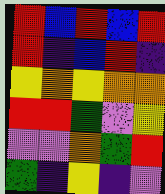[["red", "blue", "red", "blue", "red"], ["red", "indigo", "blue", "red", "indigo"], ["yellow", "orange", "yellow", "orange", "orange"], ["red", "red", "green", "violet", "yellow"], ["violet", "violet", "orange", "green", "red"], ["green", "indigo", "yellow", "indigo", "violet"]]